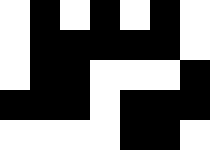[["white", "black", "white", "black", "white", "black", "white"], ["white", "black", "black", "black", "black", "black", "white"], ["white", "black", "black", "white", "white", "white", "black"], ["black", "black", "black", "white", "black", "black", "black"], ["white", "white", "white", "white", "black", "black", "white"]]